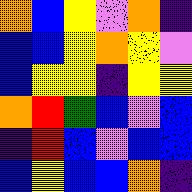[["orange", "blue", "yellow", "violet", "orange", "indigo"], ["blue", "blue", "yellow", "orange", "yellow", "violet"], ["blue", "yellow", "yellow", "indigo", "yellow", "yellow"], ["orange", "red", "green", "blue", "violet", "blue"], ["indigo", "red", "blue", "violet", "blue", "blue"], ["blue", "yellow", "blue", "blue", "orange", "indigo"]]